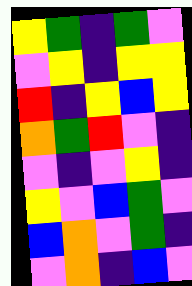[["yellow", "green", "indigo", "green", "violet"], ["violet", "yellow", "indigo", "yellow", "yellow"], ["red", "indigo", "yellow", "blue", "yellow"], ["orange", "green", "red", "violet", "indigo"], ["violet", "indigo", "violet", "yellow", "indigo"], ["yellow", "violet", "blue", "green", "violet"], ["blue", "orange", "violet", "green", "indigo"], ["violet", "orange", "indigo", "blue", "violet"]]